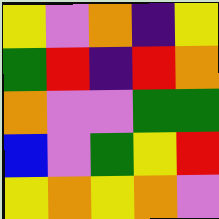[["yellow", "violet", "orange", "indigo", "yellow"], ["green", "red", "indigo", "red", "orange"], ["orange", "violet", "violet", "green", "green"], ["blue", "violet", "green", "yellow", "red"], ["yellow", "orange", "yellow", "orange", "violet"]]